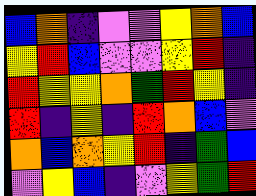[["blue", "orange", "indigo", "violet", "violet", "yellow", "orange", "blue"], ["yellow", "red", "blue", "violet", "violet", "yellow", "red", "indigo"], ["red", "yellow", "yellow", "orange", "green", "red", "yellow", "indigo"], ["red", "indigo", "yellow", "indigo", "red", "orange", "blue", "violet"], ["orange", "blue", "orange", "yellow", "red", "indigo", "green", "blue"], ["violet", "yellow", "blue", "indigo", "violet", "yellow", "green", "red"]]